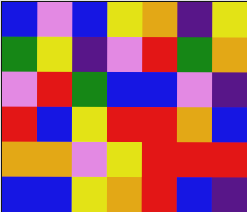[["blue", "violet", "blue", "yellow", "orange", "indigo", "yellow"], ["green", "yellow", "indigo", "violet", "red", "green", "orange"], ["violet", "red", "green", "blue", "blue", "violet", "indigo"], ["red", "blue", "yellow", "red", "red", "orange", "blue"], ["orange", "orange", "violet", "yellow", "red", "red", "red"], ["blue", "blue", "yellow", "orange", "red", "blue", "indigo"]]